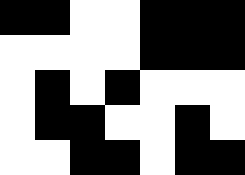[["black", "black", "white", "white", "black", "black", "black"], ["white", "white", "white", "white", "black", "black", "black"], ["white", "black", "white", "black", "white", "white", "white"], ["white", "black", "black", "white", "white", "black", "white"], ["white", "white", "black", "black", "white", "black", "black"]]